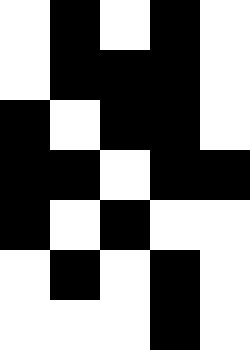[["white", "black", "white", "black", "white"], ["white", "black", "black", "black", "white"], ["black", "white", "black", "black", "white"], ["black", "black", "white", "black", "black"], ["black", "white", "black", "white", "white"], ["white", "black", "white", "black", "white"], ["white", "white", "white", "black", "white"]]